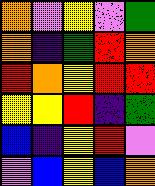[["orange", "violet", "yellow", "violet", "green"], ["orange", "indigo", "green", "red", "orange"], ["red", "orange", "yellow", "red", "red"], ["yellow", "yellow", "red", "indigo", "green"], ["blue", "indigo", "yellow", "red", "violet"], ["violet", "blue", "yellow", "blue", "orange"]]